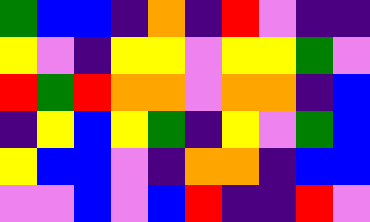[["green", "blue", "blue", "indigo", "orange", "indigo", "red", "violet", "indigo", "indigo"], ["yellow", "violet", "indigo", "yellow", "yellow", "violet", "yellow", "yellow", "green", "violet"], ["red", "green", "red", "orange", "orange", "violet", "orange", "orange", "indigo", "blue"], ["indigo", "yellow", "blue", "yellow", "green", "indigo", "yellow", "violet", "green", "blue"], ["yellow", "blue", "blue", "violet", "indigo", "orange", "orange", "indigo", "blue", "blue"], ["violet", "violet", "blue", "violet", "blue", "red", "indigo", "indigo", "red", "violet"]]